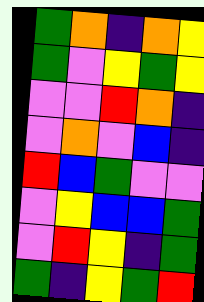[["green", "orange", "indigo", "orange", "yellow"], ["green", "violet", "yellow", "green", "yellow"], ["violet", "violet", "red", "orange", "indigo"], ["violet", "orange", "violet", "blue", "indigo"], ["red", "blue", "green", "violet", "violet"], ["violet", "yellow", "blue", "blue", "green"], ["violet", "red", "yellow", "indigo", "green"], ["green", "indigo", "yellow", "green", "red"]]